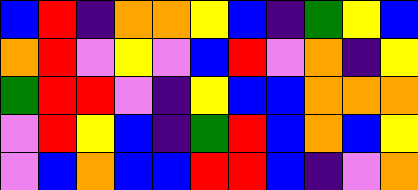[["blue", "red", "indigo", "orange", "orange", "yellow", "blue", "indigo", "green", "yellow", "blue"], ["orange", "red", "violet", "yellow", "violet", "blue", "red", "violet", "orange", "indigo", "yellow"], ["green", "red", "red", "violet", "indigo", "yellow", "blue", "blue", "orange", "orange", "orange"], ["violet", "red", "yellow", "blue", "indigo", "green", "red", "blue", "orange", "blue", "yellow"], ["violet", "blue", "orange", "blue", "blue", "red", "red", "blue", "indigo", "violet", "orange"]]